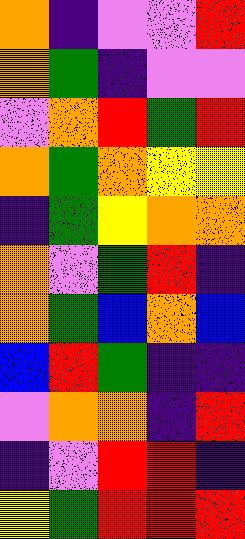[["orange", "indigo", "violet", "violet", "red"], ["orange", "green", "indigo", "violet", "violet"], ["violet", "orange", "red", "green", "red"], ["orange", "green", "orange", "yellow", "yellow"], ["indigo", "green", "yellow", "orange", "orange"], ["orange", "violet", "green", "red", "indigo"], ["orange", "green", "blue", "orange", "blue"], ["blue", "red", "green", "indigo", "indigo"], ["violet", "orange", "orange", "indigo", "red"], ["indigo", "violet", "red", "red", "indigo"], ["yellow", "green", "red", "red", "red"]]